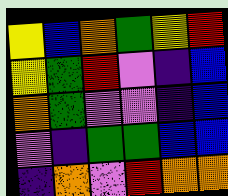[["yellow", "blue", "orange", "green", "yellow", "red"], ["yellow", "green", "red", "violet", "indigo", "blue"], ["orange", "green", "violet", "violet", "indigo", "blue"], ["violet", "indigo", "green", "green", "blue", "blue"], ["indigo", "orange", "violet", "red", "orange", "orange"]]